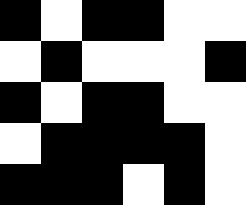[["black", "white", "black", "black", "white", "white"], ["white", "black", "white", "white", "white", "black"], ["black", "white", "black", "black", "white", "white"], ["white", "black", "black", "black", "black", "white"], ["black", "black", "black", "white", "black", "white"]]